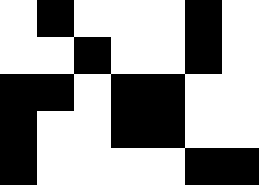[["white", "black", "white", "white", "white", "black", "white"], ["white", "white", "black", "white", "white", "black", "white"], ["black", "black", "white", "black", "black", "white", "white"], ["black", "white", "white", "black", "black", "white", "white"], ["black", "white", "white", "white", "white", "black", "black"]]